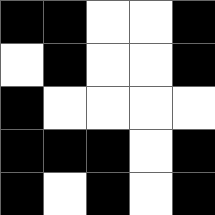[["black", "black", "white", "white", "black"], ["white", "black", "white", "white", "black"], ["black", "white", "white", "white", "white"], ["black", "black", "black", "white", "black"], ["black", "white", "black", "white", "black"]]